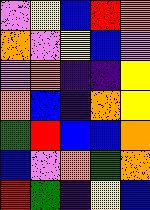[["violet", "yellow", "blue", "red", "orange"], ["orange", "violet", "yellow", "blue", "violet"], ["violet", "orange", "indigo", "indigo", "yellow"], ["orange", "blue", "indigo", "orange", "yellow"], ["green", "red", "blue", "blue", "orange"], ["blue", "violet", "orange", "green", "orange"], ["red", "green", "indigo", "yellow", "blue"]]